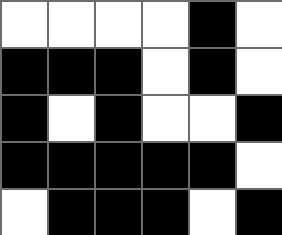[["white", "white", "white", "white", "black", "white"], ["black", "black", "black", "white", "black", "white"], ["black", "white", "black", "white", "white", "black"], ["black", "black", "black", "black", "black", "white"], ["white", "black", "black", "black", "white", "black"]]